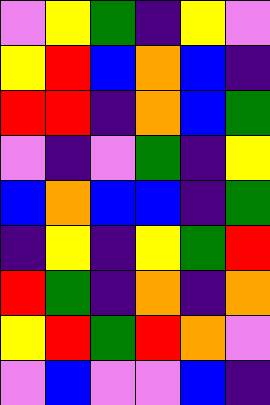[["violet", "yellow", "green", "indigo", "yellow", "violet"], ["yellow", "red", "blue", "orange", "blue", "indigo"], ["red", "red", "indigo", "orange", "blue", "green"], ["violet", "indigo", "violet", "green", "indigo", "yellow"], ["blue", "orange", "blue", "blue", "indigo", "green"], ["indigo", "yellow", "indigo", "yellow", "green", "red"], ["red", "green", "indigo", "orange", "indigo", "orange"], ["yellow", "red", "green", "red", "orange", "violet"], ["violet", "blue", "violet", "violet", "blue", "indigo"]]